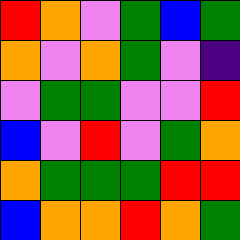[["red", "orange", "violet", "green", "blue", "green"], ["orange", "violet", "orange", "green", "violet", "indigo"], ["violet", "green", "green", "violet", "violet", "red"], ["blue", "violet", "red", "violet", "green", "orange"], ["orange", "green", "green", "green", "red", "red"], ["blue", "orange", "orange", "red", "orange", "green"]]